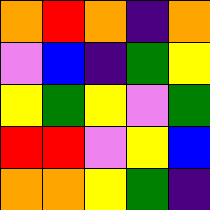[["orange", "red", "orange", "indigo", "orange"], ["violet", "blue", "indigo", "green", "yellow"], ["yellow", "green", "yellow", "violet", "green"], ["red", "red", "violet", "yellow", "blue"], ["orange", "orange", "yellow", "green", "indigo"]]